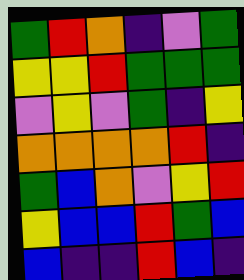[["green", "red", "orange", "indigo", "violet", "green"], ["yellow", "yellow", "red", "green", "green", "green"], ["violet", "yellow", "violet", "green", "indigo", "yellow"], ["orange", "orange", "orange", "orange", "red", "indigo"], ["green", "blue", "orange", "violet", "yellow", "red"], ["yellow", "blue", "blue", "red", "green", "blue"], ["blue", "indigo", "indigo", "red", "blue", "indigo"]]